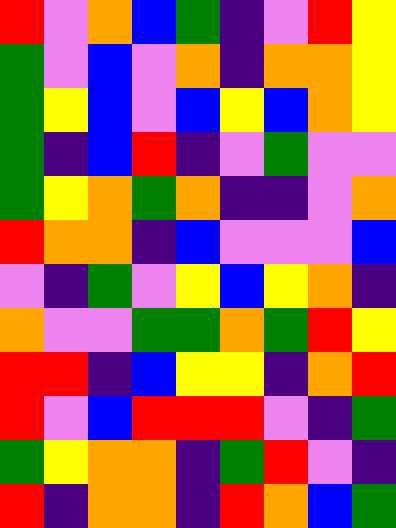[["red", "violet", "orange", "blue", "green", "indigo", "violet", "red", "yellow"], ["green", "violet", "blue", "violet", "orange", "indigo", "orange", "orange", "yellow"], ["green", "yellow", "blue", "violet", "blue", "yellow", "blue", "orange", "yellow"], ["green", "indigo", "blue", "red", "indigo", "violet", "green", "violet", "violet"], ["green", "yellow", "orange", "green", "orange", "indigo", "indigo", "violet", "orange"], ["red", "orange", "orange", "indigo", "blue", "violet", "violet", "violet", "blue"], ["violet", "indigo", "green", "violet", "yellow", "blue", "yellow", "orange", "indigo"], ["orange", "violet", "violet", "green", "green", "orange", "green", "red", "yellow"], ["red", "red", "indigo", "blue", "yellow", "yellow", "indigo", "orange", "red"], ["red", "violet", "blue", "red", "red", "red", "violet", "indigo", "green"], ["green", "yellow", "orange", "orange", "indigo", "green", "red", "violet", "indigo"], ["red", "indigo", "orange", "orange", "indigo", "red", "orange", "blue", "green"]]